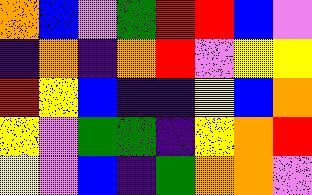[["orange", "blue", "violet", "green", "red", "red", "blue", "violet"], ["indigo", "orange", "indigo", "orange", "red", "violet", "yellow", "yellow"], ["red", "yellow", "blue", "indigo", "indigo", "yellow", "blue", "orange"], ["yellow", "violet", "green", "green", "indigo", "yellow", "orange", "red"], ["yellow", "violet", "blue", "indigo", "green", "orange", "orange", "violet"]]